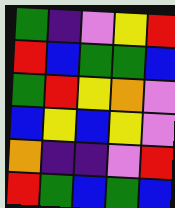[["green", "indigo", "violet", "yellow", "red"], ["red", "blue", "green", "green", "blue"], ["green", "red", "yellow", "orange", "violet"], ["blue", "yellow", "blue", "yellow", "violet"], ["orange", "indigo", "indigo", "violet", "red"], ["red", "green", "blue", "green", "blue"]]